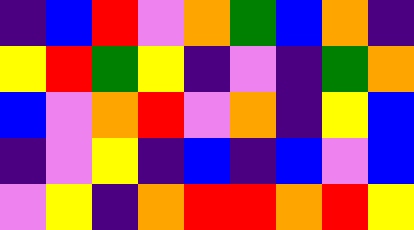[["indigo", "blue", "red", "violet", "orange", "green", "blue", "orange", "indigo"], ["yellow", "red", "green", "yellow", "indigo", "violet", "indigo", "green", "orange"], ["blue", "violet", "orange", "red", "violet", "orange", "indigo", "yellow", "blue"], ["indigo", "violet", "yellow", "indigo", "blue", "indigo", "blue", "violet", "blue"], ["violet", "yellow", "indigo", "orange", "red", "red", "orange", "red", "yellow"]]